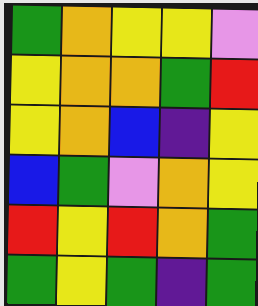[["green", "orange", "yellow", "yellow", "violet"], ["yellow", "orange", "orange", "green", "red"], ["yellow", "orange", "blue", "indigo", "yellow"], ["blue", "green", "violet", "orange", "yellow"], ["red", "yellow", "red", "orange", "green"], ["green", "yellow", "green", "indigo", "green"]]